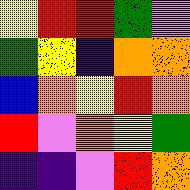[["yellow", "red", "red", "green", "violet"], ["green", "yellow", "indigo", "orange", "orange"], ["blue", "orange", "yellow", "red", "orange"], ["red", "violet", "orange", "yellow", "green"], ["indigo", "indigo", "violet", "red", "orange"]]